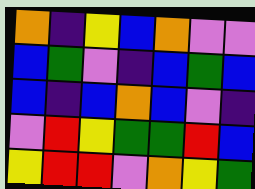[["orange", "indigo", "yellow", "blue", "orange", "violet", "violet"], ["blue", "green", "violet", "indigo", "blue", "green", "blue"], ["blue", "indigo", "blue", "orange", "blue", "violet", "indigo"], ["violet", "red", "yellow", "green", "green", "red", "blue"], ["yellow", "red", "red", "violet", "orange", "yellow", "green"]]